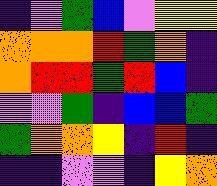[["indigo", "violet", "green", "blue", "violet", "yellow", "yellow"], ["orange", "orange", "orange", "red", "green", "orange", "indigo"], ["orange", "red", "red", "green", "red", "blue", "indigo"], ["violet", "violet", "green", "indigo", "blue", "blue", "green"], ["green", "orange", "orange", "yellow", "indigo", "red", "indigo"], ["indigo", "indigo", "violet", "violet", "indigo", "yellow", "orange"]]